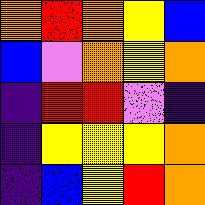[["orange", "red", "orange", "yellow", "blue"], ["blue", "violet", "orange", "yellow", "orange"], ["indigo", "red", "red", "violet", "indigo"], ["indigo", "yellow", "yellow", "yellow", "orange"], ["indigo", "blue", "yellow", "red", "orange"]]